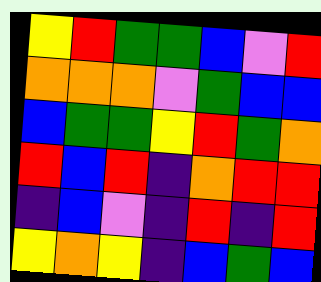[["yellow", "red", "green", "green", "blue", "violet", "red"], ["orange", "orange", "orange", "violet", "green", "blue", "blue"], ["blue", "green", "green", "yellow", "red", "green", "orange"], ["red", "blue", "red", "indigo", "orange", "red", "red"], ["indigo", "blue", "violet", "indigo", "red", "indigo", "red"], ["yellow", "orange", "yellow", "indigo", "blue", "green", "blue"]]